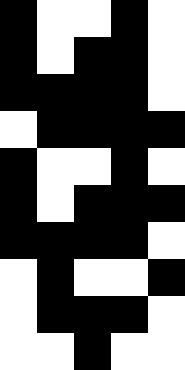[["black", "white", "white", "black", "white"], ["black", "white", "black", "black", "white"], ["black", "black", "black", "black", "white"], ["white", "black", "black", "black", "black"], ["black", "white", "white", "black", "white"], ["black", "white", "black", "black", "black"], ["black", "black", "black", "black", "white"], ["white", "black", "white", "white", "black"], ["white", "black", "black", "black", "white"], ["white", "white", "black", "white", "white"]]